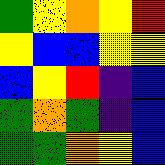[["green", "yellow", "orange", "yellow", "red"], ["yellow", "blue", "blue", "yellow", "yellow"], ["blue", "yellow", "red", "indigo", "blue"], ["green", "orange", "green", "indigo", "blue"], ["green", "green", "orange", "yellow", "blue"]]